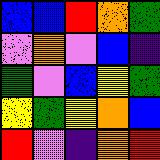[["blue", "blue", "red", "orange", "green"], ["violet", "orange", "violet", "blue", "indigo"], ["green", "violet", "blue", "yellow", "green"], ["yellow", "green", "yellow", "orange", "blue"], ["red", "violet", "indigo", "orange", "red"]]